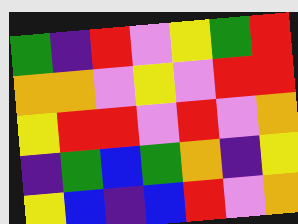[["green", "indigo", "red", "violet", "yellow", "green", "red"], ["orange", "orange", "violet", "yellow", "violet", "red", "red"], ["yellow", "red", "red", "violet", "red", "violet", "orange"], ["indigo", "green", "blue", "green", "orange", "indigo", "yellow"], ["yellow", "blue", "indigo", "blue", "red", "violet", "orange"]]